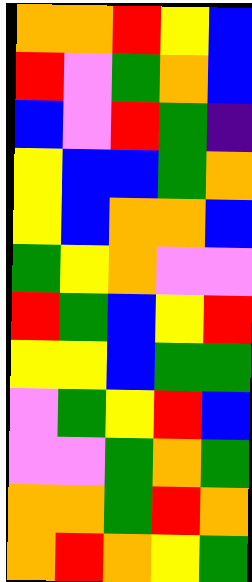[["orange", "orange", "red", "yellow", "blue"], ["red", "violet", "green", "orange", "blue"], ["blue", "violet", "red", "green", "indigo"], ["yellow", "blue", "blue", "green", "orange"], ["yellow", "blue", "orange", "orange", "blue"], ["green", "yellow", "orange", "violet", "violet"], ["red", "green", "blue", "yellow", "red"], ["yellow", "yellow", "blue", "green", "green"], ["violet", "green", "yellow", "red", "blue"], ["violet", "violet", "green", "orange", "green"], ["orange", "orange", "green", "red", "orange"], ["orange", "red", "orange", "yellow", "green"]]